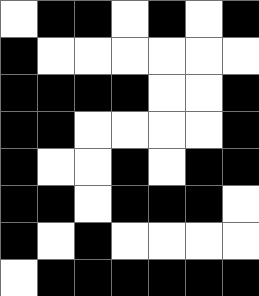[["white", "black", "black", "white", "black", "white", "black"], ["black", "white", "white", "white", "white", "white", "white"], ["black", "black", "black", "black", "white", "white", "black"], ["black", "black", "white", "white", "white", "white", "black"], ["black", "white", "white", "black", "white", "black", "black"], ["black", "black", "white", "black", "black", "black", "white"], ["black", "white", "black", "white", "white", "white", "white"], ["white", "black", "black", "black", "black", "black", "black"]]